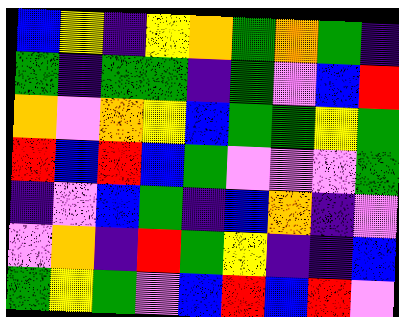[["blue", "yellow", "indigo", "yellow", "orange", "green", "orange", "green", "indigo"], ["green", "indigo", "green", "green", "indigo", "green", "violet", "blue", "red"], ["orange", "violet", "orange", "yellow", "blue", "green", "green", "yellow", "green"], ["red", "blue", "red", "blue", "green", "violet", "violet", "violet", "green"], ["indigo", "violet", "blue", "green", "indigo", "blue", "orange", "indigo", "violet"], ["violet", "orange", "indigo", "red", "green", "yellow", "indigo", "indigo", "blue"], ["green", "yellow", "green", "violet", "blue", "red", "blue", "red", "violet"]]